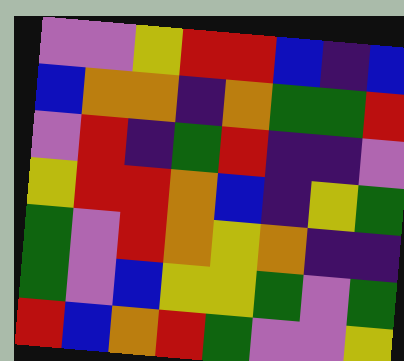[["violet", "violet", "yellow", "red", "red", "blue", "indigo", "blue"], ["blue", "orange", "orange", "indigo", "orange", "green", "green", "red"], ["violet", "red", "indigo", "green", "red", "indigo", "indigo", "violet"], ["yellow", "red", "red", "orange", "blue", "indigo", "yellow", "green"], ["green", "violet", "red", "orange", "yellow", "orange", "indigo", "indigo"], ["green", "violet", "blue", "yellow", "yellow", "green", "violet", "green"], ["red", "blue", "orange", "red", "green", "violet", "violet", "yellow"]]